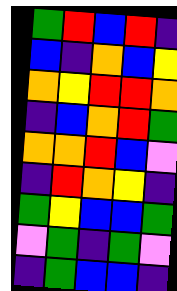[["green", "red", "blue", "red", "indigo"], ["blue", "indigo", "orange", "blue", "yellow"], ["orange", "yellow", "red", "red", "orange"], ["indigo", "blue", "orange", "red", "green"], ["orange", "orange", "red", "blue", "violet"], ["indigo", "red", "orange", "yellow", "indigo"], ["green", "yellow", "blue", "blue", "green"], ["violet", "green", "indigo", "green", "violet"], ["indigo", "green", "blue", "blue", "indigo"]]